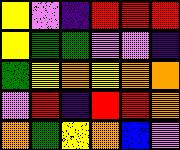[["yellow", "violet", "indigo", "red", "red", "red"], ["yellow", "green", "green", "violet", "violet", "indigo"], ["green", "yellow", "orange", "yellow", "orange", "orange"], ["violet", "red", "indigo", "red", "red", "orange"], ["orange", "green", "yellow", "orange", "blue", "violet"]]